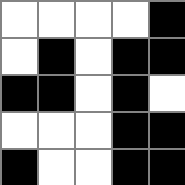[["white", "white", "white", "white", "black"], ["white", "black", "white", "black", "black"], ["black", "black", "white", "black", "white"], ["white", "white", "white", "black", "black"], ["black", "white", "white", "black", "black"]]